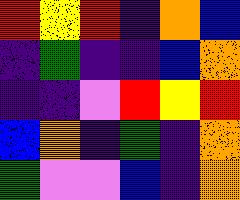[["red", "yellow", "red", "indigo", "orange", "blue"], ["indigo", "green", "indigo", "indigo", "blue", "orange"], ["indigo", "indigo", "violet", "red", "yellow", "red"], ["blue", "orange", "indigo", "green", "indigo", "orange"], ["green", "violet", "violet", "blue", "indigo", "orange"]]